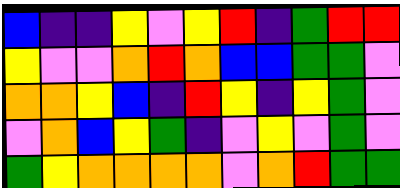[["blue", "indigo", "indigo", "yellow", "violet", "yellow", "red", "indigo", "green", "red", "red"], ["yellow", "violet", "violet", "orange", "red", "orange", "blue", "blue", "green", "green", "violet"], ["orange", "orange", "yellow", "blue", "indigo", "red", "yellow", "indigo", "yellow", "green", "violet"], ["violet", "orange", "blue", "yellow", "green", "indigo", "violet", "yellow", "violet", "green", "violet"], ["green", "yellow", "orange", "orange", "orange", "orange", "violet", "orange", "red", "green", "green"]]